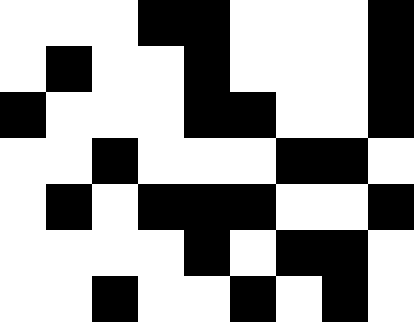[["white", "white", "white", "black", "black", "white", "white", "white", "black"], ["white", "black", "white", "white", "black", "white", "white", "white", "black"], ["black", "white", "white", "white", "black", "black", "white", "white", "black"], ["white", "white", "black", "white", "white", "white", "black", "black", "white"], ["white", "black", "white", "black", "black", "black", "white", "white", "black"], ["white", "white", "white", "white", "black", "white", "black", "black", "white"], ["white", "white", "black", "white", "white", "black", "white", "black", "white"]]